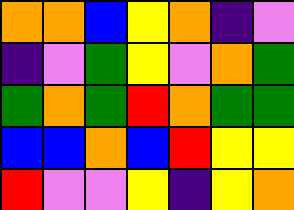[["orange", "orange", "blue", "yellow", "orange", "indigo", "violet"], ["indigo", "violet", "green", "yellow", "violet", "orange", "green"], ["green", "orange", "green", "red", "orange", "green", "green"], ["blue", "blue", "orange", "blue", "red", "yellow", "yellow"], ["red", "violet", "violet", "yellow", "indigo", "yellow", "orange"]]